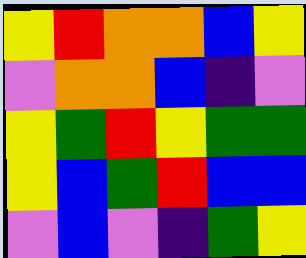[["yellow", "red", "orange", "orange", "blue", "yellow"], ["violet", "orange", "orange", "blue", "indigo", "violet"], ["yellow", "green", "red", "yellow", "green", "green"], ["yellow", "blue", "green", "red", "blue", "blue"], ["violet", "blue", "violet", "indigo", "green", "yellow"]]